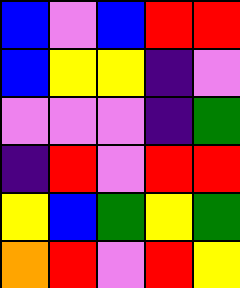[["blue", "violet", "blue", "red", "red"], ["blue", "yellow", "yellow", "indigo", "violet"], ["violet", "violet", "violet", "indigo", "green"], ["indigo", "red", "violet", "red", "red"], ["yellow", "blue", "green", "yellow", "green"], ["orange", "red", "violet", "red", "yellow"]]